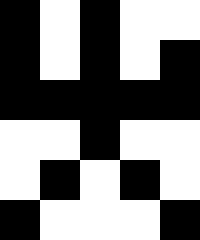[["black", "white", "black", "white", "white"], ["black", "white", "black", "white", "black"], ["black", "black", "black", "black", "black"], ["white", "white", "black", "white", "white"], ["white", "black", "white", "black", "white"], ["black", "white", "white", "white", "black"]]